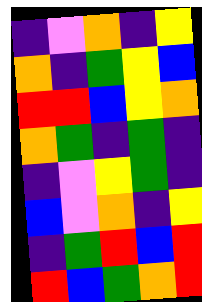[["indigo", "violet", "orange", "indigo", "yellow"], ["orange", "indigo", "green", "yellow", "blue"], ["red", "red", "blue", "yellow", "orange"], ["orange", "green", "indigo", "green", "indigo"], ["indigo", "violet", "yellow", "green", "indigo"], ["blue", "violet", "orange", "indigo", "yellow"], ["indigo", "green", "red", "blue", "red"], ["red", "blue", "green", "orange", "red"]]